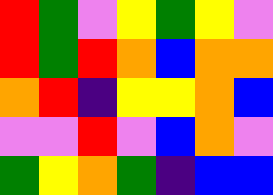[["red", "green", "violet", "yellow", "green", "yellow", "violet"], ["red", "green", "red", "orange", "blue", "orange", "orange"], ["orange", "red", "indigo", "yellow", "yellow", "orange", "blue"], ["violet", "violet", "red", "violet", "blue", "orange", "violet"], ["green", "yellow", "orange", "green", "indigo", "blue", "blue"]]